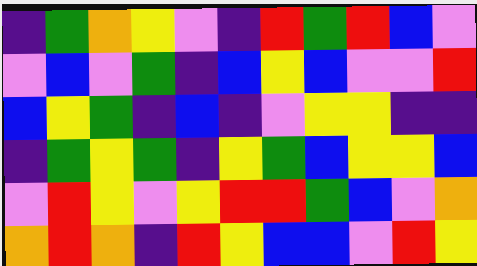[["indigo", "green", "orange", "yellow", "violet", "indigo", "red", "green", "red", "blue", "violet"], ["violet", "blue", "violet", "green", "indigo", "blue", "yellow", "blue", "violet", "violet", "red"], ["blue", "yellow", "green", "indigo", "blue", "indigo", "violet", "yellow", "yellow", "indigo", "indigo"], ["indigo", "green", "yellow", "green", "indigo", "yellow", "green", "blue", "yellow", "yellow", "blue"], ["violet", "red", "yellow", "violet", "yellow", "red", "red", "green", "blue", "violet", "orange"], ["orange", "red", "orange", "indigo", "red", "yellow", "blue", "blue", "violet", "red", "yellow"]]